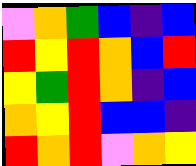[["violet", "orange", "green", "blue", "indigo", "blue"], ["red", "yellow", "red", "orange", "blue", "red"], ["yellow", "green", "red", "orange", "indigo", "blue"], ["orange", "yellow", "red", "blue", "blue", "indigo"], ["red", "orange", "red", "violet", "orange", "yellow"]]